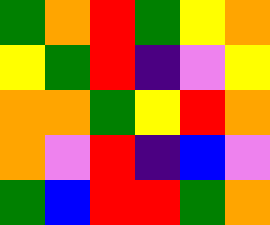[["green", "orange", "red", "green", "yellow", "orange"], ["yellow", "green", "red", "indigo", "violet", "yellow"], ["orange", "orange", "green", "yellow", "red", "orange"], ["orange", "violet", "red", "indigo", "blue", "violet"], ["green", "blue", "red", "red", "green", "orange"]]